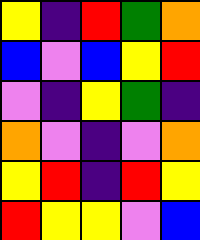[["yellow", "indigo", "red", "green", "orange"], ["blue", "violet", "blue", "yellow", "red"], ["violet", "indigo", "yellow", "green", "indigo"], ["orange", "violet", "indigo", "violet", "orange"], ["yellow", "red", "indigo", "red", "yellow"], ["red", "yellow", "yellow", "violet", "blue"]]